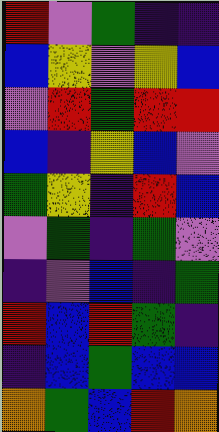[["red", "violet", "green", "indigo", "indigo"], ["blue", "yellow", "violet", "yellow", "blue"], ["violet", "red", "green", "red", "red"], ["blue", "indigo", "yellow", "blue", "violet"], ["green", "yellow", "indigo", "red", "blue"], ["violet", "green", "indigo", "green", "violet"], ["indigo", "violet", "blue", "indigo", "green"], ["red", "blue", "red", "green", "indigo"], ["indigo", "blue", "green", "blue", "blue"], ["orange", "green", "blue", "red", "orange"]]